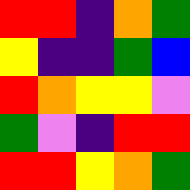[["red", "red", "indigo", "orange", "green"], ["yellow", "indigo", "indigo", "green", "blue"], ["red", "orange", "yellow", "yellow", "violet"], ["green", "violet", "indigo", "red", "red"], ["red", "red", "yellow", "orange", "green"]]